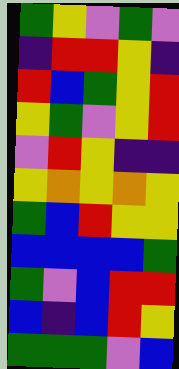[["green", "yellow", "violet", "green", "violet"], ["indigo", "red", "red", "yellow", "indigo"], ["red", "blue", "green", "yellow", "red"], ["yellow", "green", "violet", "yellow", "red"], ["violet", "red", "yellow", "indigo", "indigo"], ["yellow", "orange", "yellow", "orange", "yellow"], ["green", "blue", "red", "yellow", "yellow"], ["blue", "blue", "blue", "blue", "green"], ["green", "violet", "blue", "red", "red"], ["blue", "indigo", "blue", "red", "yellow"], ["green", "green", "green", "violet", "blue"]]